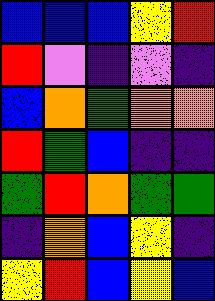[["blue", "blue", "blue", "yellow", "red"], ["red", "violet", "indigo", "violet", "indigo"], ["blue", "orange", "green", "orange", "orange"], ["red", "green", "blue", "indigo", "indigo"], ["green", "red", "orange", "green", "green"], ["indigo", "orange", "blue", "yellow", "indigo"], ["yellow", "red", "blue", "yellow", "blue"]]